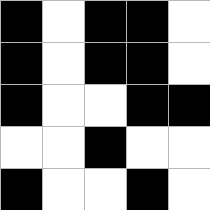[["black", "white", "black", "black", "white"], ["black", "white", "black", "black", "white"], ["black", "white", "white", "black", "black"], ["white", "white", "black", "white", "white"], ["black", "white", "white", "black", "white"]]